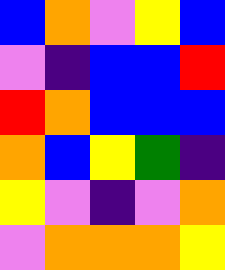[["blue", "orange", "violet", "yellow", "blue"], ["violet", "indigo", "blue", "blue", "red"], ["red", "orange", "blue", "blue", "blue"], ["orange", "blue", "yellow", "green", "indigo"], ["yellow", "violet", "indigo", "violet", "orange"], ["violet", "orange", "orange", "orange", "yellow"]]